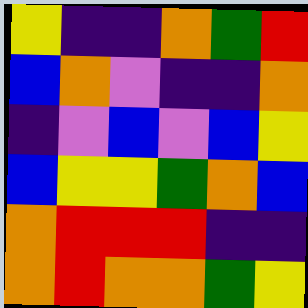[["yellow", "indigo", "indigo", "orange", "green", "red"], ["blue", "orange", "violet", "indigo", "indigo", "orange"], ["indigo", "violet", "blue", "violet", "blue", "yellow"], ["blue", "yellow", "yellow", "green", "orange", "blue"], ["orange", "red", "red", "red", "indigo", "indigo"], ["orange", "red", "orange", "orange", "green", "yellow"]]